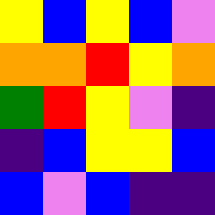[["yellow", "blue", "yellow", "blue", "violet"], ["orange", "orange", "red", "yellow", "orange"], ["green", "red", "yellow", "violet", "indigo"], ["indigo", "blue", "yellow", "yellow", "blue"], ["blue", "violet", "blue", "indigo", "indigo"]]